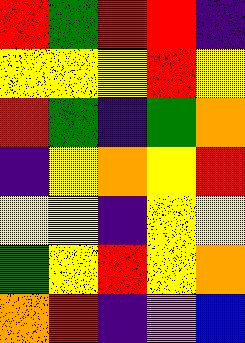[["red", "green", "red", "red", "indigo"], ["yellow", "yellow", "yellow", "red", "yellow"], ["red", "green", "indigo", "green", "orange"], ["indigo", "yellow", "orange", "yellow", "red"], ["yellow", "yellow", "indigo", "yellow", "yellow"], ["green", "yellow", "red", "yellow", "orange"], ["orange", "red", "indigo", "violet", "blue"]]